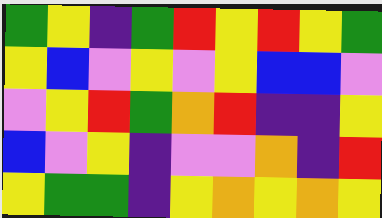[["green", "yellow", "indigo", "green", "red", "yellow", "red", "yellow", "green"], ["yellow", "blue", "violet", "yellow", "violet", "yellow", "blue", "blue", "violet"], ["violet", "yellow", "red", "green", "orange", "red", "indigo", "indigo", "yellow"], ["blue", "violet", "yellow", "indigo", "violet", "violet", "orange", "indigo", "red"], ["yellow", "green", "green", "indigo", "yellow", "orange", "yellow", "orange", "yellow"]]